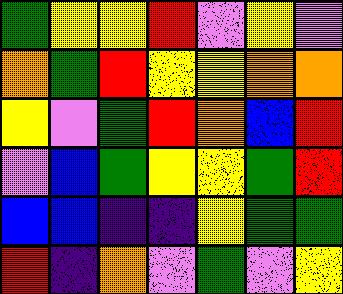[["green", "yellow", "yellow", "red", "violet", "yellow", "violet"], ["orange", "green", "red", "yellow", "yellow", "orange", "orange"], ["yellow", "violet", "green", "red", "orange", "blue", "red"], ["violet", "blue", "green", "yellow", "yellow", "green", "red"], ["blue", "blue", "indigo", "indigo", "yellow", "green", "green"], ["red", "indigo", "orange", "violet", "green", "violet", "yellow"]]